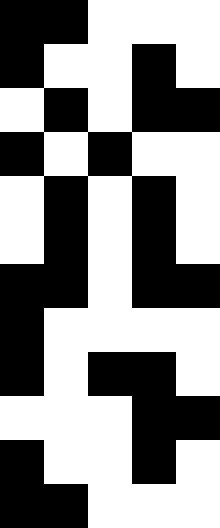[["black", "black", "white", "white", "white"], ["black", "white", "white", "black", "white"], ["white", "black", "white", "black", "black"], ["black", "white", "black", "white", "white"], ["white", "black", "white", "black", "white"], ["white", "black", "white", "black", "white"], ["black", "black", "white", "black", "black"], ["black", "white", "white", "white", "white"], ["black", "white", "black", "black", "white"], ["white", "white", "white", "black", "black"], ["black", "white", "white", "black", "white"], ["black", "black", "white", "white", "white"]]